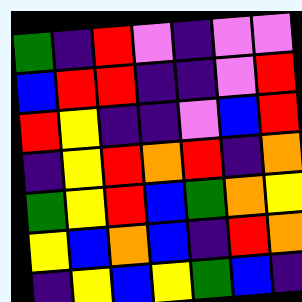[["green", "indigo", "red", "violet", "indigo", "violet", "violet"], ["blue", "red", "red", "indigo", "indigo", "violet", "red"], ["red", "yellow", "indigo", "indigo", "violet", "blue", "red"], ["indigo", "yellow", "red", "orange", "red", "indigo", "orange"], ["green", "yellow", "red", "blue", "green", "orange", "yellow"], ["yellow", "blue", "orange", "blue", "indigo", "red", "orange"], ["indigo", "yellow", "blue", "yellow", "green", "blue", "indigo"]]